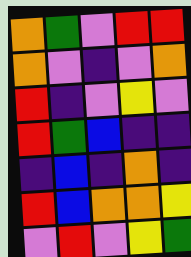[["orange", "green", "violet", "red", "red"], ["orange", "violet", "indigo", "violet", "orange"], ["red", "indigo", "violet", "yellow", "violet"], ["red", "green", "blue", "indigo", "indigo"], ["indigo", "blue", "indigo", "orange", "indigo"], ["red", "blue", "orange", "orange", "yellow"], ["violet", "red", "violet", "yellow", "green"]]